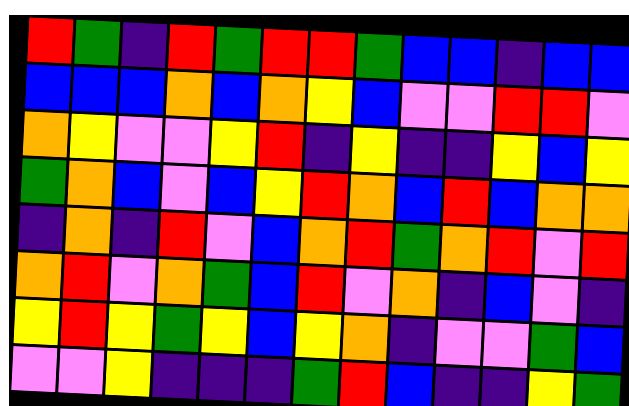[["red", "green", "indigo", "red", "green", "red", "red", "green", "blue", "blue", "indigo", "blue", "blue"], ["blue", "blue", "blue", "orange", "blue", "orange", "yellow", "blue", "violet", "violet", "red", "red", "violet"], ["orange", "yellow", "violet", "violet", "yellow", "red", "indigo", "yellow", "indigo", "indigo", "yellow", "blue", "yellow"], ["green", "orange", "blue", "violet", "blue", "yellow", "red", "orange", "blue", "red", "blue", "orange", "orange"], ["indigo", "orange", "indigo", "red", "violet", "blue", "orange", "red", "green", "orange", "red", "violet", "red"], ["orange", "red", "violet", "orange", "green", "blue", "red", "violet", "orange", "indigo", "blue", "violet", "indigo"], ["yellow", "red", "yellow", "green", "yellow", "blue", "yellow", "orange", "indigo", "violet", "violet", "green", "blue"], ["violet", "violet", "yellow", "indigo", "indigo", "indigo", "green", "red", "blue", "indigo", "indigo", "yellow", "green"]]